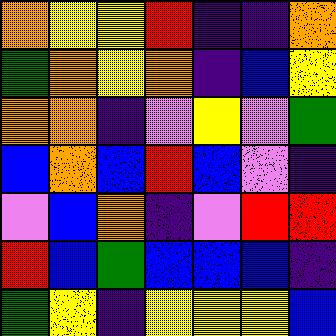[["orange", "yellow", "yellow", "red", "indigo", "indigo", "orange"], ["green", "orange", "yellow", "orange", "indigo", "blue", "yellow"], ["orange", "orange", "indigo", "violet", "yellow", "violet", "green"], ["blue", "orange", "blue", "red", "blue", "violet", "indigo"], ["violet", "blue", "orange", "indigo", "violet", "red", "red"], ["red", "blue", "green", "blue", "blue", "blue", "indigo"], ["green", "yellow", "indigo", "yellow", "yellow", "yellow", "blue"]]